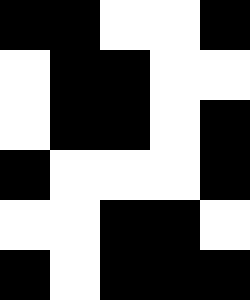[["black", "black", "white", "white", "black"], ["white", "black", "black", "white", "white"], ["white", "black", "black", "white", "black"], ["black", "white", "white", "white", "black"], ["white", "white", "black", "black", "white"], ["black", "white", "black", "black", "black"]]